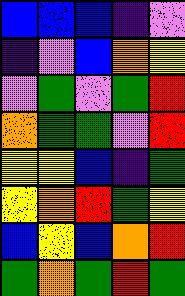[["blue", "blue", "blue", "indigo", "violet"], ["indigo", "violet", "blue", "orange", "yellow"], ["violet", "green", "violet", "green", "red"], ["orange", "green", "green", "violet", "red"], ["yellow", "yellow", "blue", "indigo", "green"], ["yellow", "orange", "red", "green", "yellow"], ["blue", "yellow", "blue", "orange", "red"], ["green", "orange", "green", "red", "green"]]